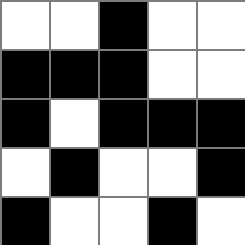[["white", "white", "black", "white", "white"], ["black", "black", "black", "white", "white"], ["black", "white", "black", "black", "black"], ["white", "black", "white", "white", "black"], ["black", "white", "white", "black", "white"]]